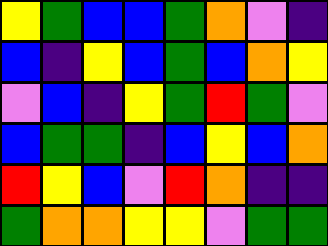[["yellow", "green", "blue", "blue", "green", "orange", "violet", "indigo"], ["blue", "indigo", "yellow", "blue", "green", "blue", "orange", "yellow"], ["violet", "blue", "indigo", "yellow", "green", "red", "green", "violet"], ["blue", "green", "green", "indigo", "blue", "yellow", "blue", "orange"], ["red", "yellow", "blue", "violet", "red", "orange", "indigo", "indigo"], ["green", "orange", "orange", "yellow", "yellow", "violet", "green", "green"]]